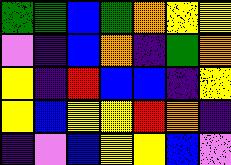[["green", "green", "blue", "green", "orange", "yellow", "yellow"], ["violet", "indigo", "blue", "orange", "indigo", "green", "orange"], ["yellow", "indigo", "red", "blue", "blue", "indigo", "yellow"], ["yellow", "blue", "yellow", "yellow", "red", "orange", "indigo"], ["indigo", "violet", "blue", "yellow", "yellow", "blue", "violet"]]